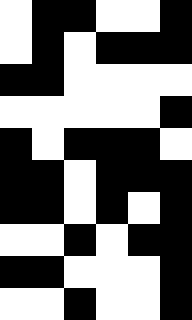[["white", "black", "black", "white", "white", "black"], ["white", "black", "white", "black", "black", "black"], ["black", "black", "white", "white", "white", "white"], ["white", "white", "white", "white", "white", "black"], ["black", "white", "black", "black", "black", "white"], ["black", "black", "white", "black", "black", "black"], ["black", "black", "white", "black", "white", "black"], ["white", "white", "black", "white", "black", "black"], ["black", "black", "white", "white", "white", "black"], ["white", "white", "black", "white", "white", "black"]]